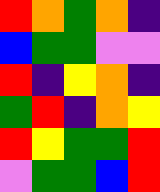[["red", "orange", "green", "orange", "indigo"], ["blue", "green", "green", "violet", "violet"], ["red", "indigo", "yellow", "orange", "indigo"], ["green", "red", "indigo", "orange", "yellow"], ["red", "yellow", "green", "green", "red"], ["violet", "green", "green", "blue", "red"]]